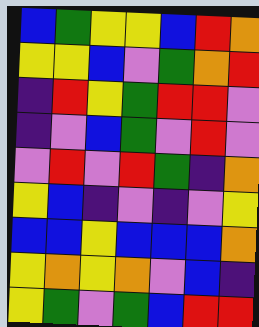[["blue", "green", "yellow", "yellow", "blue", "red", "orange"], ["yellow", "yellow", "blue", "violet", "green", "orange", "red"], ["indigo", "red", "yellow", "green", "red", "red", "violet"], ["indigo", "violet", "blue", "green", "violet", "red", "violet"], ["violet", "red", "violet", "red", "green", "indigo", "orange"], ["yellow", "blue", "indigo", "violet", "indigo", "violet", "yellow"], ["blue", "blue", "yellow", "blue", "blue", "blue", "orange"], ["yellow", "orange", "yellow", "orange", "violet", "blue", "indigo"], ["yellow", "green", "violet", "green", "blue", "red", "red"]]